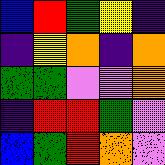[["blue", "red", "green", "yellow", "indigo"], ["indigo", "yellow", "orange", "indigo", "orange"], ["green", "green", "violet", "violet", "orange"], ["indigo", "red", "red", "green", "violet"], ["blue", "green", "red", "orange", "violet"]]